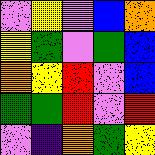[["violet", "yellow", "violet", "blue", "orange"], ["yellow", "green", "violet", "green", "blue"], ["orange", "yellow", "red", "violet", "blue"], ["green", "green", "red", "violet", "red"], ["violet", "indigo", "orange", "green", "yellow"]]